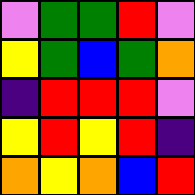[["violet", "green", "green", "red", "violet"], ["yellow", "green", "blue", "green", "orange"], ["indigo", "red", "red", "red", "violet"], ["yellow", "red", "yellow", "red", "indigo"], ["orange", "yellow", "orange", "blue", "red"]]